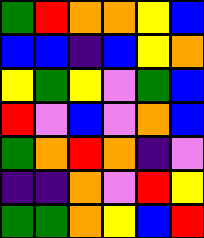[["green", "red", "orange", "orange", "yellow", "blue"], ["blue", "blue", "indigo", "blue", "yellow", "orange"], ["yellow", "green", "yellow", "violet", "green", "blue"], ["red", "violet", "blue", "violet", "orange", "blue"], ["green", "orange", "red", "orange", "indigo", "violet"], ["indigo", "indigo", "orange", "violet", "red", "yellow"], ["green", "green", "orange", "yellow", "blue", "red"]]